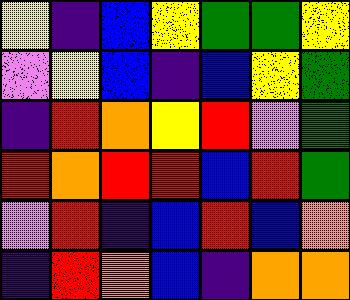[["yellow", "indigo", "blue", "yellow", "green", "green", "yellow"], ["violet", "yellow", "blue", "indigo", "blue", "yellow", "green"], ["indigo", "red", "orange", "yellow", "red", "violet", "green"], ["red", "orange", "red", "red", "blue", "red", "green"], ["violet", "red", "indigo", "blue", "red", "blue", "orange"], ["indigo", "red", "orange", "blue", "indigo", "orange", "orange"]]